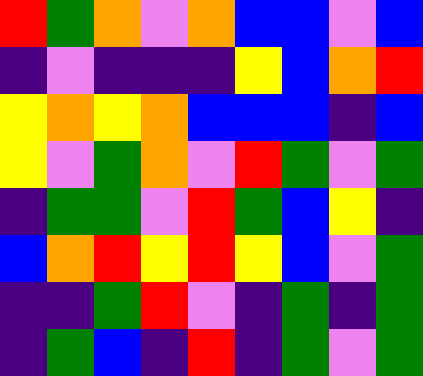[["red", "green", "orange", "violet", "orange", "blue", "blue", "violet", "blue"], ["indigo", "violet", "indigo", "indigo", "indigo", "yellow", "blue", "orange", "red"], ["yellow", "orange", "yellow", "orange", "blue", "blue", "blue", "indigo", "blue"], ["yellow", "violet", "green", "orange", "violet", "red", "green", "violet", "green"], ["indigo", "green", "green", "violet", "red", "green", "blue", "yellow", "indigo"], ["blue", "orange", "red", "yellow", "red", "yellow", "blue", "violet", "green"], ["indigo", "indigo", "green", "red", "violet", "indigo", "green", "indigo", "green"], ["indigo", "green", "blue", "indigo", "red", "indigo", "green", "violet", "green"]]